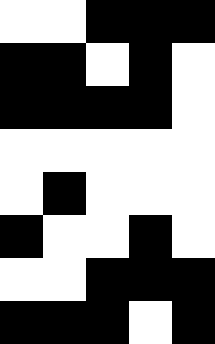[["white", "white", "black", "black", "black"], ["black", "black", "white", "black", "white"], ["black", "black", "black", "black", "white"], ["white", "white", "white", "white", "white"], ["white", "black", "white", "white", "white"], ["black", "white", "white", "black", "white"], ["white", "white", "black", "black", "black"], ["black", "black", "black", "white", "black"]]